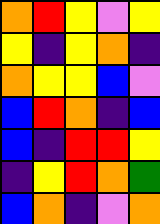[["orange", "red", "yellow", "violet", "yellow"], ["yellow", "indigo", "yellow", "orange", "indigo"], ["orange", "yellow", "yellow", "blue", "violet"], ["blue", "red", "orange", "indigo", "blue"], ["blue", "indigo", "red", "red", "yellow"], ["indigo", "yellow", "red", "orange", "green"], ["blue", "orange", "indigo", "violet", "orange"]]